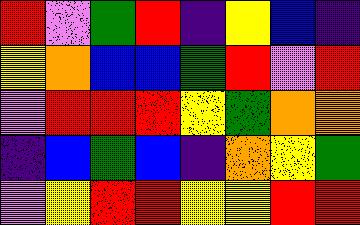[["red", "violet", "green", "red", "indigo", "yellow", "blue", "indigo"], ["yellow", "orange", "blue", "blue", "green", "red", "violet", "red"], ["violet", "red", "red", "red", "yellow", "green", "orange", "orange"], ["indigo", "blue", "green", "blue", "indigo", "orange", "yellow", "green"], ["violet", "yellow", "red", "red", "yellow", "yellow", "red", "red"]]